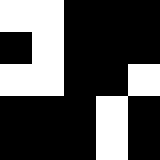[["white", "white", "black", "black", "black"], ["black", "white", "black", "black", "black"], ["white", "white", "black", "black", "white"], ["black", "black", "black", "white", "black"], ["black", "black", "black", "white", "black"]]